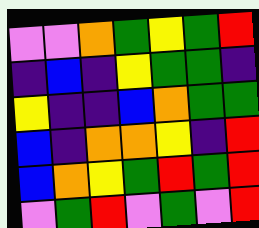[["violet", "violet", "orange", "green", "yellow", "green", "red"], ["indigo", "blue", "indigo", "yellow", "green", "green", "indigo"], ["yellow", "indigo", "indigo", "blue", "orange", "green", "green"], ["blue", "indigo", "orange", "orange", "yellow", "indigo", "red"], ["blue", "orange", "yellow", "green", "red", "green", "red"], ["violet", "green", "red", "violet", "green", "violet", "red"]]